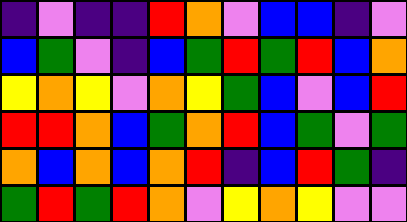[["indigo", "violet", "indigo", "indigo", "red", "orange", "violet", "blue", "blue", "indigo", "violet"], ["blue", "green", "violet", "indigo", "blue", "green", "red", "green", "red", "blue", "orange"], ["yellow", "orange", "yellow", "violet", "orange", "yellow", "green", "blue", "violet", "blue", "red"], ["red", "red", "orange", "blue", "green", "orange", "red", "blue", "green", "violet", "green"], ["orange", "blue", "orange", "blue", "orange", "red", "indigo", "blue", "red", "green", "indigo"], ["green", "red", "green", "red", "orange", "violet", "yellow", "orange", "yellow", "violet", "violet"]]